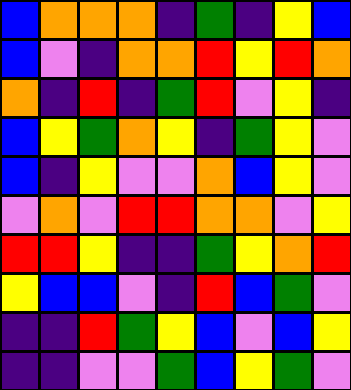[["blue", "orange", "orange", "orange", "indigo", "green", "indigo", "yellow", "blue"], ["blue", "violet", "indigo", "orange", "orange", "red", "yellow", "red", "orange"], ["orange", "indigo", "red", "indigo", "green", "red", "violet", "yellow", "indigo"], ["blue", "yellow", "green", "orange", "yellow", "indigo", "green", "yellow", "violet"], ["blue", "indigo", "yellow", "violet", "violet", "orange", "blue", "yellow", "violet"], ["violet", "orange", "violet", "red", "red", "orange", "orange", "violet", "yellow"], ["red", "red", "yellow", "indigo", "indigo", "green", "yellow", "orange", "red"], ["yellow", "blue", "blue", "violet", "indigo", "red", "blue", "green", "violet"], ["indigo", "indigo", "red", "green", "yellow", "blue", "violet", "blue", "yellow"], ["indigo", "indigo", "violet", "violet", "green", "blue", "yellow", "green", "violet"]]